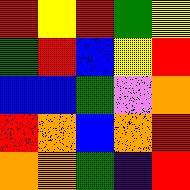[["red", "yellow", "red", "green", "yellow"], ["green", "red", "blue", "yellow", "red"], ["blue", "blue", "green", "violet", "orange"], ["red", "orange", "blue", "orange", "red"], ["orange", "orange", "green", "indigo", "red"]]